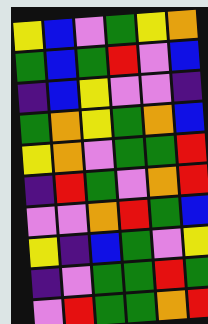[["yellow", "blue", "violet", "green", "yellow", "orange"], ["green", "blue", "green", "red", "violet", "blue"], ["indigo", "blue", "yellow", "violet", "violet", "indigo"], ["green", "orange", "yellow", "green", "orange", "blue"], ["yellow", "orange", "violet", "green", "green", "red"], ["indigo", "red", "green", "violet", "orange", "red"], ["violet", "violet", "orange", "red", "green", "blue"], ["yellow", "indigo", "blue", "green", "violet", "yellow"], ["indigo", "violet", "green", "green", "red", "green"], ["violet", "red", "green", "green", "orange", "red"]]